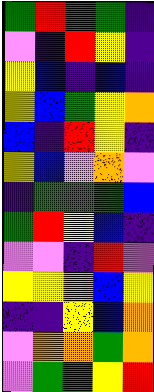[["green", "red", "green", "green", "indigo"], ["violet", "indigo", "red", "yellow", "indigo"], ["yellow", "blue", "indigo", "blue", "indigo"], ["yellow", "blue", "green", "yellow", "orange"], ["blue", "indigo", "red", "yellow", "indigo"], ["yellow", "blue", "violet", "orange", "violet"], ["indigo", "green", "green", "green", "blue"], ["green", "red", "yellow", "blue", "indigo"], ["violet", "violet", "indigo", "red", "violet"], ["yellow", "yellow", "orange", "blue", "yellow"], ["indigo", "indigo", "yellow", "blue", "orange"], ["violet", "orange", "orange", "green", "orange"], ["violet", "green", "green", "yellow", "red"]]